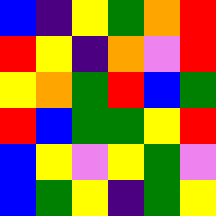[["blue", "indigo", "yellow", "green", "orange", "red"], ["red", "yellow", "indigo", "orange", "violet", "red"], ["yellow", "orange", "green", "red", "blue", "green"], ["red", "blue", "green", "green", "yellow", "red"], ["blue", "yellow", "violet", "yellow", "green", "violet"], ["blue", "green", "yellow", "indigo", "green", "yellow"]]